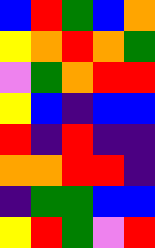[["blue", "red", "green", "blue", "orange"], ["yellow", "orange", "red", "orange", "green"], ["violet", "green", "orange", "red", "red"], ["yellow", "blue", "indigo", "blue", "blue"], ["red", "indigo", "red", "indigo", "indigo"], ["orange", "orange", "red", "red", "indigo"], ["indigo", "green", "green", "blue", "blue"], ["yellow", "red", "green", "violet", "red"]]